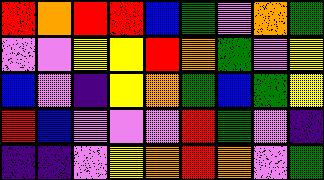[["red", "orange", "red", "red", "blue", "green", "violet", "orange", "green"], ["violet", "violet", "yellow", "yellow", "red", "orange", "green", "violet", "yellow"], ["blue", "violet", "indigo", "yellow", "orange", "green", "blue", "green", "yellow"], ["red", "blue", "violet", "violet", "violet", "red", "green", "violet", "indigo"], ["indigo", "indigo", "violet", "yellow", "orange", "red", "orange", "violet", "green"]]